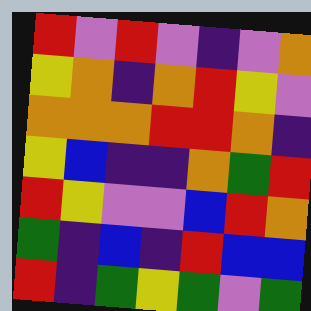[["red", "violet", "red", "violet", "indigo", "violet", "orange"], ["yellow", "orange", "indigo", "orange", "red", "yellow", "violet"], ["orange", "orange", "orange", "red", "red", "orange", "indigo"], ["yellow", "blue", "indigo", "indigo", "orange", "green", "red"], ["red", "yellow", "violet", "violet", "blue", "red", "orange"], ["green", "indigo", "blue", "indigo", "red", "blue", "blue"], ["red", "indigo", "green", "yellow", "green", "violet", "green"]]